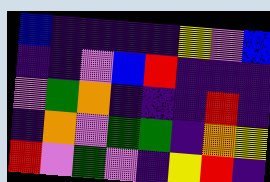[["blue", "indigo", "indigo", "indigo", "indigo", "yellow", "violet", "blue"], ["indigo", "indigo", "violet", "blue", "red", "indigo", "indigo", "indigo"], ["violet", "green", "orange", "indigo", "indigo", "indigo", "red", "indigo"], ["indigo", "orange", "violet", "green", "green", "indigo", "orange", "yellow"], ["red", "violet", "green", "violet", "indigo", "yellow", "red", "indigo"]]